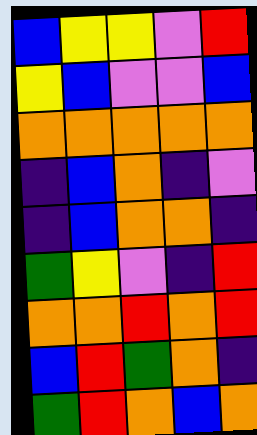[["blue", "yellow", "yellow", "violet", "red"], ["yellow", "blue", "violet", "violet", "blue"], ["orange", "orange", "orange", "orange", "orange"], ["indigo", "blue", "orange", "indigo", "violet"], ["indigo", "blue", "orange", "orange", "indigo"], ["green", "yellow", "violet", "indigo", "red"], ["orange", "orange", "red", "orange", "red"], ["blue", "red", "green", "orange", "indigo"], ["green", "red", "orange", "blue", "orange"]]